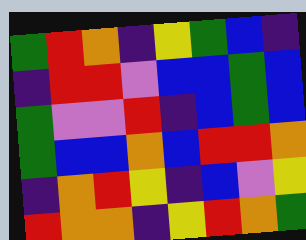[["green", "red", "orange", "indigo", "yellow", "green", "blue", "indigo"], ["indigo", "red", "red", "violet", "blue", "blue", "green", "blue"], ["green", "violet", "violet", "red", "indigo", "blue", "green", "blue"], ["green", "blue", "blue", "orange", "blue", "red", "red", "orange"], ["indigo", "orange", "red", "yellow", "indigo", "blue", "violet", "yellow"], ["red", "orange", "orange", "indigo", "yellow", "red", "orange", "green"]]